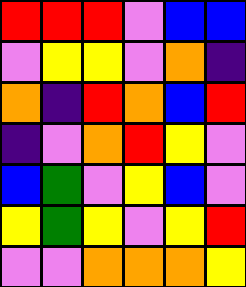[["red", "red", "red", "violet", "blue", "blue"], ["violet", "yellow", "yellow", "violet", "orange", "indigo"], ["orange", "indigo", "red", "orange", "blue", "red"], ["indigo", "violet", "orange", "red", "yellow", "violet"], ["blue", "green", "violet", "yellow", "blue", "violet"], ["yellow", "green", "yellow", "violet", "yellow", "red"], ["violet", "violet", "orange", "orange", "orange", "yellow"]]